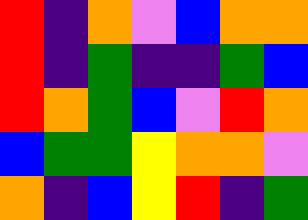[["red", "indigo", "orange", "violet", "blue", "orange", "orange"], ["red", "indigo", "green", "indigo", "indigo", "green", "blue"], ["red", "orange", "green", "blue", "violet", "red", "orange"], ["blue", "green", "green", "yellow", "orange", "orange", "violet"], ["orange", "indigo", "blue", "yellow", "red", "indigo", "green"]]